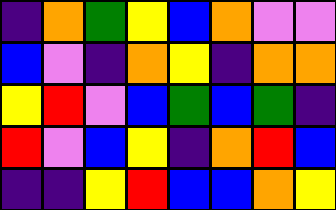[["indigo", "orange", "green", "yellow", "blue", "orange", "violet", "violet"], ["blue", "violet", "indigo", "orange", "yellow", "indigo", "orange", "orange"], ["yellow", "red", "violet", "blue", "green", "blue", "green", "indigo"], ["red", "violet", "blue", "yellow", "indigo", "orange", "red", "blue"], ["indigo", "indigo", "yellow", "red", "blue", "blue", "orange", "yellow"]]